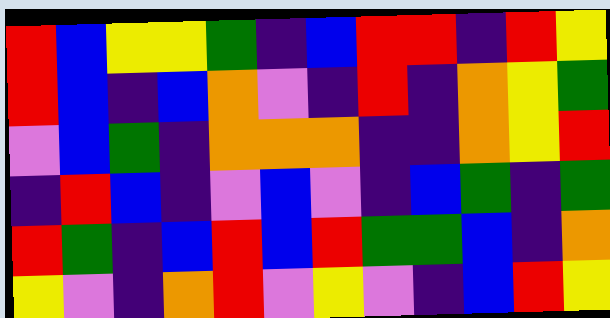[["red", "blue", "yellow", "yellow", "green", "indigo", "blue", "red", "red", "indigo", "red", "yellow"], ["red", "blue", "indigo", "blue", "orange", "violet", "indigo", "red", "indigo", "orange", "yellow", "green"], ["violet", "blue", "green", "indigo", "orange", "orange", "orange", "indigo", "indigo", "orange", "yellow", "red"], ["indigo", "red", "blue", "indigo", "violet", "blue", "violet", "indigo", "blue", "green", "indigo", "green"], ["red", "green", "indigo", "blue", "red", "blue", "red", "green", "green", "blue", "indigo", "orange"], ["yellow", "violet", "indigo", "orange", "red", "violet", "yellow", "violet", "indigo", "blue", "red", "yellow"]]